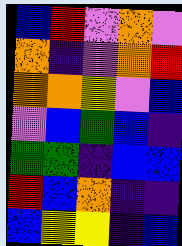[["blue", "red", "violet", "orange", "violet"], ["orange", "indigo", "violet", "orange", "red"], ["orange", "orange", "yellow", "violet", "blue"], ["violet", "blue", "green", "blue", "indigo"], ["green", "green", "indigo", "blue", "blue"], ["red", "blue", "orange", "indigo", "indigo"], ["blue", "yellow", "yellow", "indigo", "blue"]]